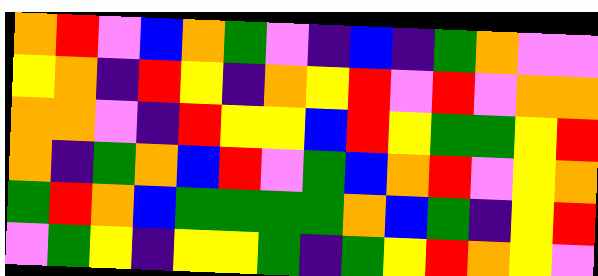[["orange", "red", "violet", "blue", "orange", "green", "violet", "indigo", "blue", "indigo", "green", "orange", "violet", "violet"], ["yellow", "orange", "indigo", "red", "yellow", "indigo", "orange", "yellow", "red", "violet", "red", "violet", "orange", "orange"], ["orange", "orange", "violet", "indigo", "red", "yellow", "yellow", "blue", "red", "yellow", "green", "green", "yellow", "red"], ["orange", "indigo", "green", "orange", "blue", "red", "violet", "green", "blue", "orange", "red", "violet", "yellow", "orange"], ["green", "red", "orange", "blue", "green", "green", "green", "green", "orange", "blue", "green", "indigo", "yellow", "red"], ["violet", "green", "yellow", "indigo", "yellow", "yellow", "green", "indigo", "green", "yellow", "red", "orange", "yellow", "violet"]]